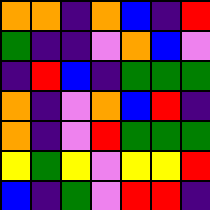[["orange", "orange", "indigo", "orange", "blue", "indigo", "red"], ["green", "indigo", "indigo", "violet", "orange", "blue", "violet"], ["indigo", "red", "blue", "indigo", "green", "green", "green"], ["orange", "indigo", "violet", "orange", "blue", "red", "indigo"], ["orange", "indigo", "violet", "red", "green", "green", "green"], ["yellow", "green", "yellow", "violet", "yellow", "yellow", "red"], ["blue", "indigo", "green", "violet", "red", "red", "indigo"]]